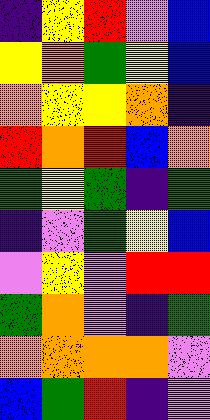[["indigo", "yellow", "red", "violet", "blue"], ["yellow", "orange", "green", "yellow", "blue"], ["orange", "yellow", "yellow", "orange", "indigo"], ["red", "orange", "red", "blue", "orange"], ["green", "yellow", "green", "indigo", "green"], ["indigo", "violet", "green", "yellow", "blue"], ["violet", "yellow", "violet", "red", "red"], ["green", "orange", "violet", "indigo", "green"], ["orange", "orange", "orange", "orange", "violet"], ["blue", "green", "red", "indigo", "violet"]]